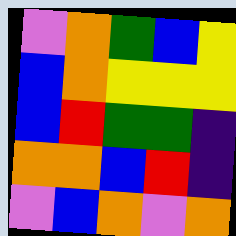[["violet", "orange", "green", "blue", "yellow"], ["blue", "orange", "yellow", "yellow", "yellow"], ["blue", "red", "green", "green", "indigo"], ["orange", "orange", "blue", "red", "indigo"], ["violet", "blue", "orange", "violet", "orange"]]